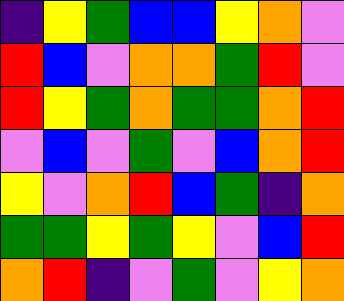[["indigo", "yellow", "green", "blue", "blue", "yellow", "orange", "violet"], ["red", "blue", "violet", "orange", "orange", "green", "red", "violet"], ["red", "yellow", "green", "orange", "green", "green", "orange", "red"], ["violet", "blue", "violet", "green", "violet", "blue", "orange", "red"], ["yellow", "violet", "orange", "red", "blue", "green", "indigo", "orange"], ["green", "green", "yellow", "green", "yellow", "violet", "blue", "red"], ["orange", "red", "indigo", "violet", "green", "violet", "yellow", "orange"]]